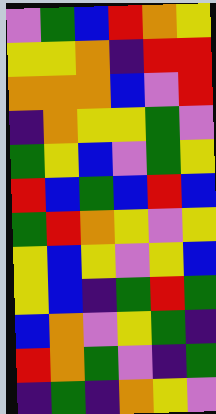[["violet", "green", "blue", "red", "orange", "yellow"], ["yellow", "yellow", "orange", "indigo", "red", "red"], ["orange", "orange", "orange", "blue", "violet", "red"], ["indigo", "orange", "yellow", "yellow", "green", "violet"], ["green", "yellow", "blue", "violet", "green", "yellow"], ["red", "blue", "green", "blue", "red", "blue"], ["green", "red", "orange", "yellow", "violet", "yellow"], ["yellow", "blue", "yellow", "violet", "yellow", "blue"], ["yellow", "blue", "indigo", "green", "red", "green"], ["blue", "orange", "violet", "yellow", "green", "indigo"], ["red", "orange", "green", "violet", "indigo", "green"], ["indigo", "green", "indigo", "orange", "yellow", "violet"]]